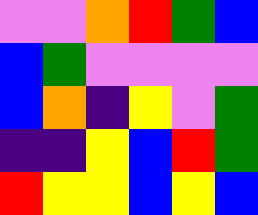[["violet", "violet", "orange", "red", "green", "blue"], ["blue", "green", "violet", "violet", "violet", "violet"], ["blue", "orange", "indigo", "yellow", "violet", "green"], ["indigo", "indigo", "yellow", "blue", "red", "green"], ["red", "yellow", "yellow", "blue", "yellow", "blue"]]